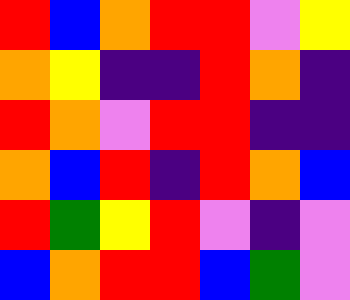[["red", "blue", "orange", "red", "red", "violet", "yellow"], ["orange", "yellow", "indigo", "indigo", "red", "orange", "indigo"], ["red", "orange", "violet", "red", "red", "indigo", "indigo"], ["orange", "blue", "red", "indigo", "red", "orange", "blue"], ["red", "green", "yellow", "red", "violet", "indigo", "violet"], ["blue", "orange", "red", "red", "blue", "green", "violet"]]